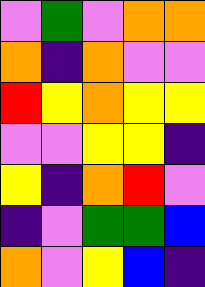[["violet", "green", "violet", "orange", "orange"], ["orange", "indigo", "orange", "violet", "violet"], ["red", "yellow", "orange", "yellow", "yellow"], ["violet", "violet", "yellow", "yellow", "indigo"], ["yellow", "indigo", "orange", "red", "violet"], ["indigo", "violet", "green", "green", "blue"], ["orange", "violet", "yellow", "blue", "indigo"]]